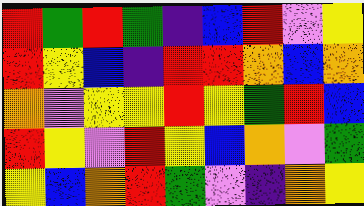[["red", "green", "red", "green", "indigo", "blue", "red", "violet", "yellow"], ["red", "yellow", "blue", "indigo", "red", "red", "orange", "blue", "orange"], ["orange", "violet", "yellow", "yellow", "red", "yellow", "green", "red", "blue"], ["red", "yellow", "violet", "red", "yellow", "blue", "orange", "violet", "green"], ["yellow", "blue", "orange", "red", "green", "violet", "indigo", "orange", "yellow"]]